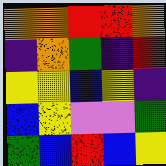[["orange", "orange", "red", "red", "orange"], ["indigo", "orange", "green", "indigo", "red"], ["yellow", "yellow", "blue", "yellow", "indigo"], ["blue", "yellow", "violet", "violet", "green"], ["green", "blue", "red", "blue", "yellow"]]